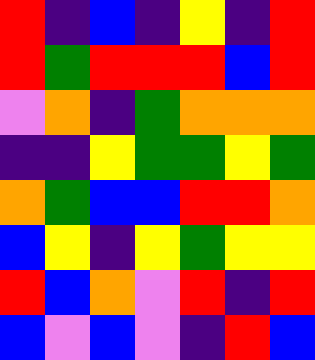[["red", "indigo", "blue", "indigo", "yellow", "indigo", "red"], ["red", "green", "red", "red", "red", "blue", "red"], ["violet", "orange", "indigo", "green", "orange", "orange", "orange"], ["indigo", "indigo", "yellow", "green", "green", "yellow", "green"], ["orange", "green", "blue", "blue", "red", "red", "orange"], ["blue", "yellow", "indigo", "yellow", "green", "yellow", "yellow"], ["red", "blue", "orange", "violet", "red", "indigo", "red"], ["blue", "violet", "blue", "violet", "indigo", "red", "blue"]]